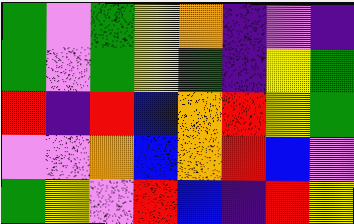[["green", "violet", "green", "yellow", "orange", "indigo", "violet", "indigo"], ["green", "violet", "green", "yellow", "green", "indigo", "yellow", "green"], ["red", "indigo", "red", "blue", "orange", "red", "yellow", "green"], ["violet", "violet", "orange", "blue", "orange", "red", "blue", "violet"], ["green", "yellow", "violet", "red", "blue", "indigo", "red", "yellow"]]